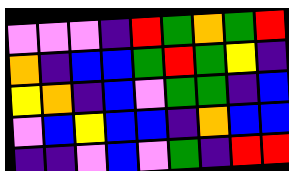[["violet", "violet", "violet", "indigo", "red", "green", "orange", "green", "red"], ["orange", "indigo", "blue", "blue", "green", "red", "green", "yellow", "indigo"], ["yellow", "orange", "indigo", "blue", "violet", "green", "green", "indigo", "blue"], ["violet", "blue", "yellow", "blue", "blue", "indigo", "orange", "blue", "blue"], ["indigo", "indigo", "violet", "blue", "violet", "green", "indigo", "red", "red"]]